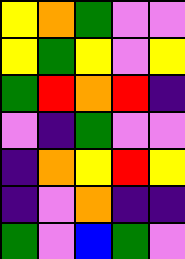[["yellow", "orange", "green", "violet", "violet"], ["yellow", "green", "yellow", "violet", "yellow"], ["green", "red", "orange", "red", "indigo"], ["violet", "indigo", "green", "violet", "violet"], ["indigo", "orange", "yellow", "red", "yellow"], ["indigo", "violet", "orange", "indigo", "indigo"], ["green", "violet", "blue", "green", "violet"]]